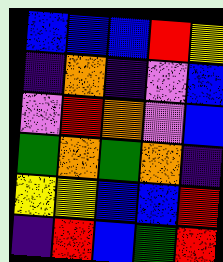[["blue", "blue", "blue", "red", "yellow"], ["indigo", "orange", "indigo", "violet", "blue"], ["violet", "red", "orange", "violet", "blue"], ["green", "orange", "green", "orange", "indigo"], ["yellow", "yellow", "blue", "blue", "red"], ["indigo", "red", "blue", "green", "red"]]